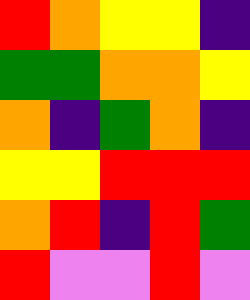[["red", "orange", "yellow", "yellow", "indigo"], ["green", "green", "orange", "orange", "yellow"], ["orange", "indigo", "green", "orange", "indigo"], ["yellow", "yellow", "red", "red", "red"], ["orange", "red", "indigo", "red", "green"], ["red", "violet", "violet", "red", "violet"]]